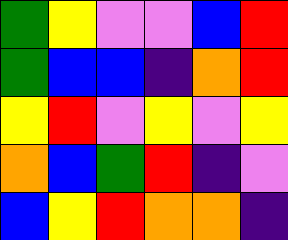[["green", "yellow", "violet", "violet", "blue", "red"], ["green", "blue", "blue", "indigo", "orange", "red"], ["yellow", "red", "violet", "yellow", "violet", "yellow"], ["orange", "blue", "green", "red", "indigo", "violet"], ["blue", "yellow", "red", "orange", "orange", "indigo"]]